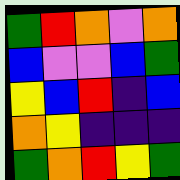[["green", "red", "orange", "violet", "orange"], ["blue", "violet", "violet", "blue", "green"], ["yellow", "blue", "red", "indigo", "blue"], ["orange", "yellow", "indigo", "indigo", "indigo"], ["green", "orange", "red", "yellow", "green"]]